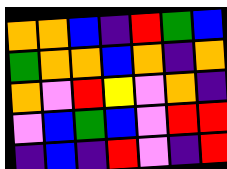[["orange", "orange", "blue", "indigo", "red", "green", "blue"], ["green", "orange", "orange", "blue", "orange", "indigo", "orange"], ["orange", "violet", "red", "yellow", "violet", "orange", "indigo"], ["violet", "blue", "green", "blue", "violet", "red", "red"], ["indigo", "blue", "indigo", "red", "violet", "indigo", "red"]]